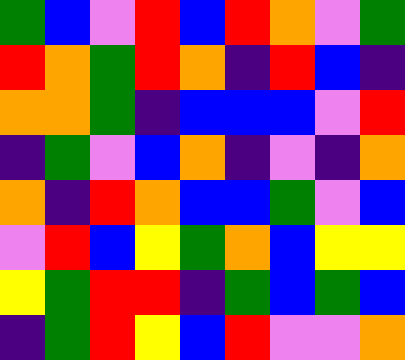[["green", "blue", "violet", "red", "blue", "red", "orange", "violet", "green"], ["red", "orange", "green", "red", "orange", "indigo", "red", "blue", "indigo"], ["orange", "orange", "green", "indigo", "blue", "blue", "blue", "violet", "red"], ["indigo", "green", "violet", "blue", "orange", "indigo", "violet", "indigo", "orange"], ["orange", "indigo", "red", "orange", "blue", "blue", "green", "violet", "blue"], ["violet", "red", "blue", "yellow", "green", "orange", "blue", "yellow", "yellow"], ["yellow", "green", "red", "red", "indigo", "green", "blue", "green", "blue"], ["indigo", "green", "red", "yellow", "blue", "red", "violet", "violet", "orange"]]